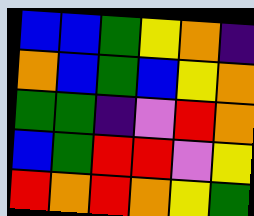[["blue", "blue", "green", "yellow", "orange", "indigo"], ["orange", "blue", "green", "blue", "yellow", "orange"], ["green", "green", "indigo", "violet", "red", "orange"], ["blue", "green", "red", "red", "violet", "yellow"], ["red", "orange", "red", "orange", "yellow", "green"]]